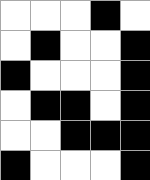[["white", "white", "white", "black", "white"], ["white", "black", "white", "white", "black"], ["black", "white", "white", "white", "black"], ["white", "black", "black", "white", "black"], ["white", "white", "black", "black", "black"], ["black", "white", "white", "white", "black"]]